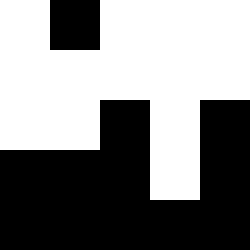[["white", "black", "white", "white", "white"], ["white", "white", "white", "white", "white"], ["white", "white", "black", "white", "black"], ["black", "black", "black", "white", "black"], ["black", "black", "black", "black", "black"]]